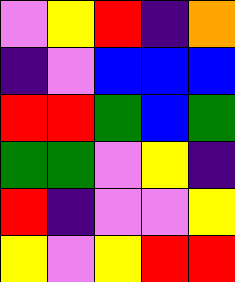[["violet", "yellow", "red", "indigo", "orange"], ["indigo", "violet", "blue", "blue", "blue"], ["red", "red", "green", "blue", "green"], ["green", "green", "violet", "yellow", "indigo"], ["red", "indigo", "violet", "violet", "yellow"], ["yellow", "violet", "yellow", "red", "red"]]